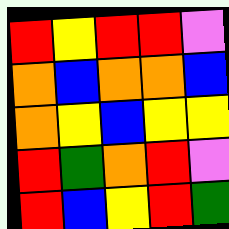[["red", "yellow", "red", "red", "violet"], ["orange", "blue", "orange", "orange", "blue"], ["orange", "yellow", "blue", "yellow", "yellow"], ["red", "green", "orange", "red", "violet"], ["red", "blue", "yellow", "red", "green"]]